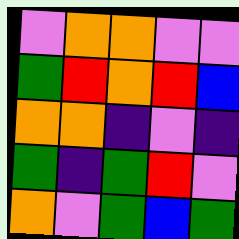[["violet", "orange", "orange", "violet", "violet"], ["green", "red", "orange", "red", "blue"], ["orange", "orange", "indigo", "violet", "indigo"], ["green", "indigo", "green", "red", "violet"], ["orange", "violet", "green", "blue", "green"]]